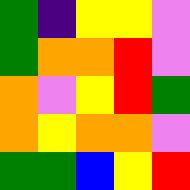[["green", "indigo", "yellow", "yellow", "violet"], ["green", "orange", "orange", "red", "violet"], ["orange", "violet", "yellow", "red", "green"], ["orange", "yellow", "orange", "orange", "violet"], ["green", "green", "blue", "yellow", "red"]]